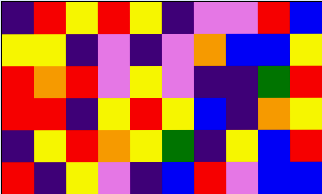[["indigo", "red", "yellow", "red", "yellow", "indigo", "violet", "violet", "red", "blue"], ["yellow", "yellow", "indigo", "violet", "indigo", "violet", "orange", "blue", "blue", "yellow"], ["red", "orange", "red", "violet", "yellow", "violet", "indigo", "indigo", "green", "red"], ["red", "red", "indigo", "yellow", "red", "yellow", "blue", "indigo", "orange", "yellow"], ["indigo", "yellow", "red", "orange", "yellow", "green", "indigo", "yellow", "blue", "red"], ["red", "indigo", "yellow", "violet", "indigo", "blue", "red", "violet", "blue", "blue"]]